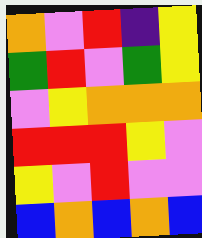[["orange", "violet", "red", "indigo", "yellow"], ["green", "red", "violet", "green", "yellow"], ["violet", "yellow", "orange", "orange", "orange"], ["red", "red", "red", "yellow", "violet"], ["yellow", "violet", "red", "violet", "violet"], ["blue", "orange", "blue", "orange", "blue"]]